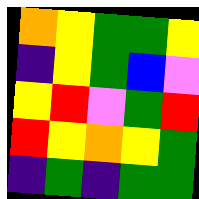[["orange", "yellow", "green", "green", "yellow"], ["indigo", "yellow", "green", "blue", "violet"], ["yellow", "red", "violet", "green", "red"], ["red", "yellow", "orange", "yellow", "green"], ["indigo", "green", "indigo", "green", "green"]]